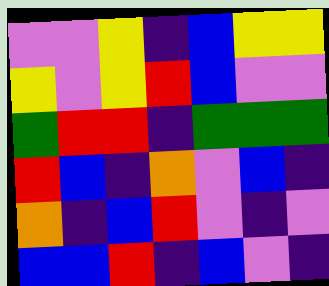[["violet", "violet", "yellow", "indigo", "blue", "yellow", "yellow"], ["yellow", "violet", "yellow", "red", "blue", "violet", "violet"], ["green", "red", "red", "indigo", "green", "green", "green"], ["red", "blue", "indigo", "orange", "violet", "blue", "indigo"], ["orange", "indigo", "blue", "red", "violet", "indigo", "violet"], ["blue", "blue", "red", "indigo", "blue", "violet", "indigo"]]